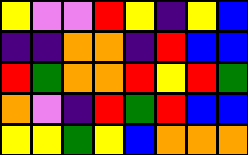[["yellow", "violet", "violet", "red", "yellow", "indigo", "yellow", "blue"], ["indigo", "indigo", "orange", "orange", "indigo", "red", "blue", "blue"], ["red", "green", "orange", "orange", "red", "yellow", "red", "green"], ["orange", "violet", "indigo", "red", "green", "red", "blue", "blue"], ["yellow", "yellow", "green", "yellow", "blue", "orange", "orange", "orange"]]